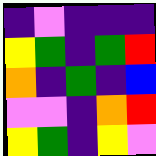[["indigo", "violet", "indigo", "indigo", "indigo"], ["yellow", "green", "indigo", "green", "red"], ["orange", "indigo", "green", "indigo", "blue"], ["violet", "violet", "indigo", "orange", "red"], ["yellow", "green", "indigo", "yellow", "violet"]]